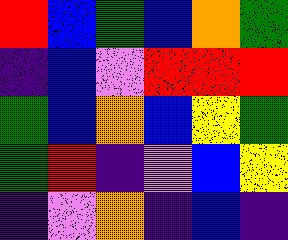[["red", "blue", "green", "blue", "orange", "green"], ["indigo", "blue", "violet", "red", "red", "red"], ["green", "blue", "orange", "blue", "yellow", "green"], ["green", "red", "indigo", "violet", "blue", "yellow"], ["indigo", "violet", "orange", "indigo", "blue", "indigo"]]